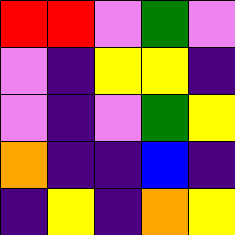[["red", "red", "violet", "green", "violet"], ["violet", "indigo", "yellow", "yellow", "indigo"], ["violet", "indigo", "violet", "green", "yellow"], ["orange", "indigo", "indigo", "blue", "indigo"], ["indigo", "yellow", "indigo", "orange", "yellow"]]